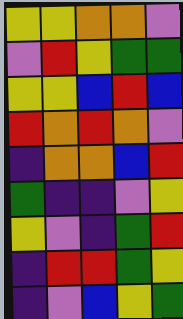[["yellow", "yellow", "orange", "orange", "violet"], ["violet", "red", "yellow", "green", "green"], ["yellow", "yellow", "blue", "red", "blue"], ["red", "orange", "red", "orange", "violet"], ["indigo", "orange", "orange", "blue", "red"], ["green", "indigo", "indigo", "violet", "yellow"], ["yellow", "violet", "indigo", "green", "red"], ["indigo", "red", "red", "green", "yellow"], ["indigo", "violet", "blue", "yellow", "green"]]